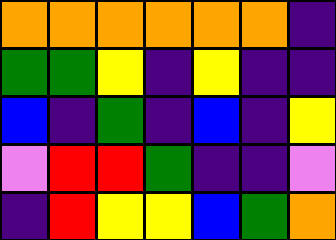[["orange", "orange", "orange", "orange", "orange", "orange", "indigo"], ["green", "green", "yellow", "indigo", "yellow", "indigo", "indigo"], ["blue", "indigo", "green", "indigo", "blue", "indigo", "yellow"], ["violet", "red", "red", "green", "indigo", "indigo", "violet"], ["indigo", "red", "yellow", "yellow", "blue", "green", "orange"]]